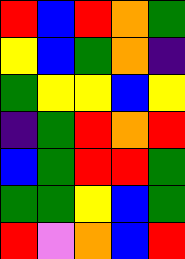[["red", "blue", "red", "orange", "green"], ["yellow", "blue", "green", "orange", "indigo"], ["green", "yellow", "yellow", "blue", "yellow"], ["indigo", "green", "red", "orange", "red"], ["blue", "green", "red", "red", "green"], ["green", "green", "yellow", "blue", "green"], ["red", "violet", "orange", "blue", "red"]]